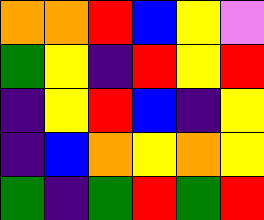[["orange", "orange", "red", "blue", "yellow", "violet"], ["green", "yellow", "indigo", "red", "yellow", "red"], ["indigo", "yellow", "red", "blue", "indigo", "yellow"], ["indigo", "blue", "orange", "yellow", "orange", "yellow"], ["green", "indigo", "green", "red", "green", "red"]]